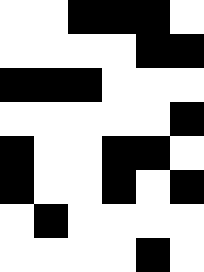[["white", "white", "black", "black", "black", "white"], ["white", "white", "white", "white", "black", "black"], ["black", "black", "black", "white", "white", "white"], ["white", "white", "white", "white", "white", "black"], ["black", "white", "white", "black", "black", "white"], ["black", "white", "white", "black", "white", "black"], ["white", "black", "white", "white", "white", "white"], ["white", "white", "white", "white", "black", "white"]]